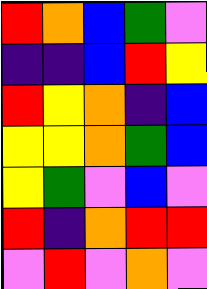[["red", "orange", "blue", "green", "violet"], ["indigo", "indigo", "blue", "red", "yellow"], ["red", "yellow", "orange", "indigo", "blue"], ["yellow", "yellow", "orange", "green", "blue"], ["yellow", "green", "violet", "blue", "violet"], ["red", "indigo", "orange", "red", "red"], ["violet", "red", "violet", "orange", "violet"]]